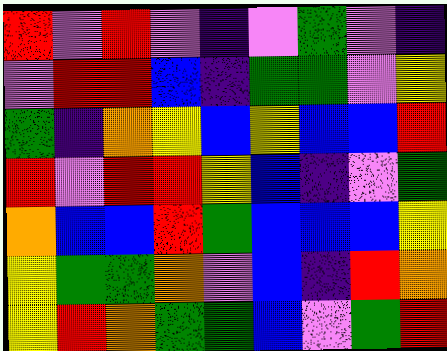[["red", "violet", "red", "violet", "indigo", "violet", "green", "violet", "indigo"], ["violet", "red", "red", "blue", "indigo", "green", "green", "violet", "yellow"], ["green", "indigo", "orange", "yellow", "blue", "yellow", "blue", "blue", "red"], ["red", "violet", "red", "red", "yellow", "blue", "indigo", "violet", "green"], ["orange", "blue", "blue", "red", "green", "blue", "blue", "blue", "yellow"], ["yellow", "green", "green", "orange", "violet", "blue", "indigo", "red", "orange"], ["yellow", "red", "orange", "green", "green", "blue", "violet", "green", "red"]]